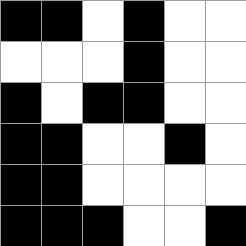[["black", "black", "white", "black", "white", "white"], ["white", "white", "white", "black", "white", "white"], ["black", "white", "black", "black", "white", "white"], ["black", "black", "white", "white", "black", "white"], ["black", "black", "white", "white", "white", "white"], ["black", "black", "black", "white", "white", "black"]]